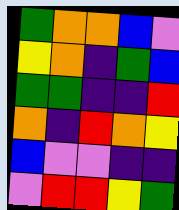[["green", "orange", "orange", "blue", "violet"], ["yellow", "orange", "indigo", "green", "blue"], ["green", "green", "indigo", "indigo", "red"], ["orange", "indigo", "red", "orange", "yellow"], ["blue", "violet", "violet", "indigo", "indigo"], ["violet", "red", "red", "yellow", "green"]]